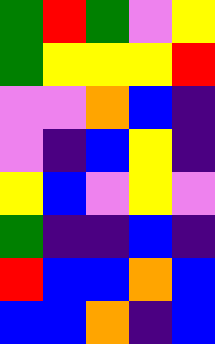[["green", "red", "green", "violet", "yellow"], ["green", "yellow", "yellow", "yellow", "red"], ["violet", "violet", "orange", "blue", "indigo"], ["violet", "indigo", "blue", "yellow", "indigo"], ["yellow", "blue", "violet", "yellow", "violet"], ["green", "indigo", "indigo", "blue", "indigo"], ["red", "blue", "blue", "orange", "blue"], ["blue", "blue", "orange", "indigo", "blue"]]